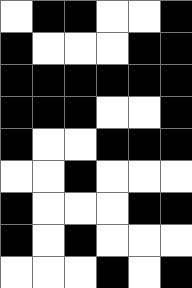[["white", "black", "black", "white", "white", "black"], ["black", "white", "white", "white", "black", "black"], ["black", "black", "black", "black", "black", "black"], ["black", "black", "black", "white", "white", "black"], ["black", "white", "white", "black", "black", "black"], ["white", "white", "black", "white", "white", "white"], ["black", "white", "white", "white", "black", "black"], ["black", "white", "black", "white", "white", "white"], ["white", "white", "white", "black", "white", "black"]]